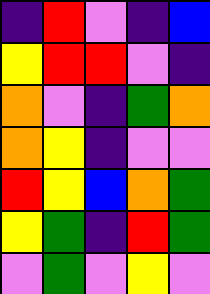[["indigo", "red", "violet", "indigo", "blue"], ["yellow", "red", "red", "violet", "indigo"], ["orange", "violet", "indigo", "green", "orange"], ["orange", "yellow", "indigo", "violet", "violet"], ["red", "yellow", "blue", "orange", "green"], ["yellow", "green", "indigo", "red", "green"], ["violet", "green", "violet", "yellow", "violet"]]